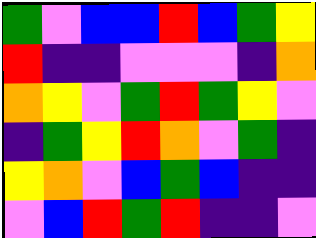[["green", "violet", "blue", "blue", "red", "blue", "green", "yellow"], ["red", "indigo", "indigo", "violet", "violet", "violet", "indigo", "orange"], ["orange", "yellow", "violet", "green", "red", "green", "yellow", "violet"], ["indigo", "green", "yellow", "red", "orange", "violet", "green", "indigo"], ["yellow", "orange", "violet", "blue", "green", "blue", "indigo", "indigo"], ["violet", "blue", "red", "green", "red", "indigo", "indigo", "violet"]]